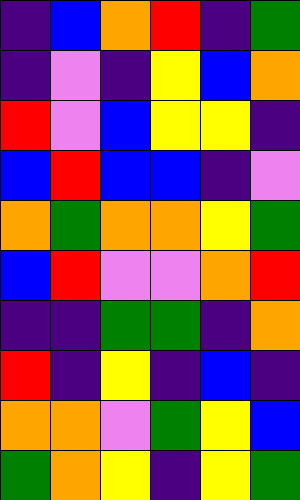[["indigo", "blue", "orange", "red", "indigo", "green"], ["indigo", "violet", "indigo", "yellow", "blue", "orange"], ["red", "violet", "blue", "yellow", "yellow", "indigo"], ["blue", "red", "blue", "blue", "indigo", "violet"], ["orange", "green", "orange", "orange", "yellow", "green"], ["blue", "red", "violet", "violet", "orange", "red"], ["indigo", "indigo", "green", "green", "indigo", "orange"], ["red", "indigo", "yellow", "indigo", "blue", "indigo"], ["orange", "orange", "violet", "green", "yellow", "blue"], ["green", "orange", "yellow", "indigo", "yellow", "green"]]